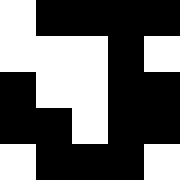[["white", "black", "black", "black", "black"], ["white", "white", "white", "black", "white"], ["black", "white", "white", "black", "black"], ["black", "black", "white", "black", "black"], ["white", "black", "black", "black", "white"]]